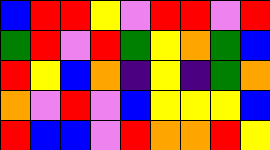[["blue", "red", "red", "yellow", "violet", "red", "red", "violet", "red"], ["green", "red", "violet", "red", "green", "yellow", "orange", "green", "blue"], ["red", "yellow", "blue", "orange", "indigo", "yellow", "indigo", "green", "orange"], ["orange", "violet", "red", "violet", "blue", "yellow", "yellow", "yellow", "blue"], ["red", "blue", "blue", "violet", "red", "orange", "orange", "red", "yellow"]]